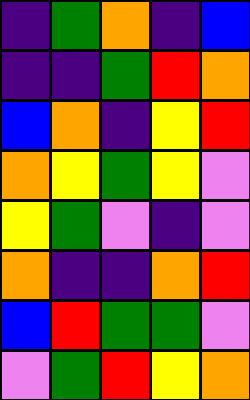[["indigo", "green", "orange", "indigo", "blue"], ["indigo", "indigo", "green", "red", "orange"], ["blue", "orange", "indigo", "yellow", "red"], ["orange", "yellow", "green", "yellow", "violet"], ["yellow", "green", "violet", "indigo", "violet"], ["orange", "indigo", "indigo", "orange", "red"], ["blue", "red", "green", "green", "violet"], ["violet", "green", "red", "yellow", "orange"]]